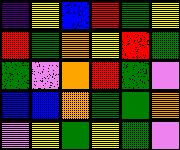[["indigo", "yellow", "blue", "red", "green", "yellow"], ["red", "green", "orange", "yellow", "red", "green"], ["green", "violet", "orange", "red", "green", "violet"], ["blue", "blue", "orange", "green", "green", "orange"], ["violet", "yellow", "green", "yellow", "green", "violet"]]